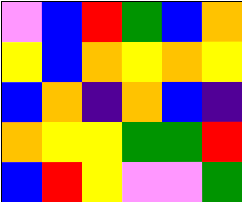[["violet", "blue", "red", "green", "blue", "orange"], ["yellow", "blue", "orange", "yellow", "orange", "yellow"], ["blue", "orange", "indigo", "orange", "blue", "indigo"], ["orange", "yellow", "yellow", "green", "green", "red"], ["blue", "red", "yellow", "violet", "violet", "green"]]